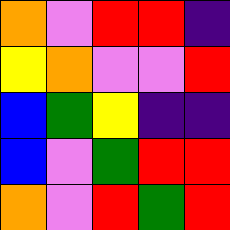[["orange", "violet", "red", "red", "indigo"], ["yellow", "orange", "violet", "violet", "red"], ["blue", "green", "yellow", "indigo", "indigo"], ["blue", "violet", "green", "red", "red"], ["orange", "violet", "red", "green", "red"]]